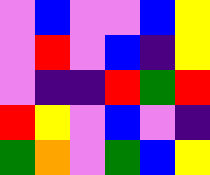[["violet", "blue", "violet", "violet", "blue", "yellow"], ["violet", "red", "violet", "blue", "indigo", "yellow"], ["violet", "indigo", "indigo", "red", "green", "red"], ["red", "yellow", "violet", "blue", "violet", "indigo"], ["green", "orange", "violet", "green", "blue", "yellow"]]